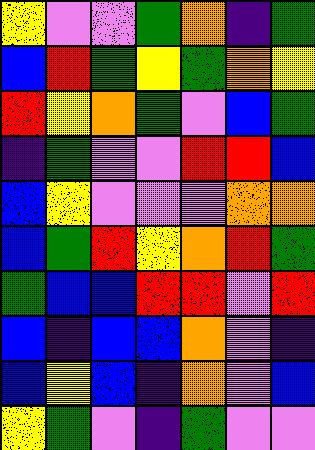[["yellow", "violet", "violet", "green", "orange", "indigo", "green"], ["blue", "red", "green", "yellow", "green", "orange", "yellow"], ["red", "yellow", "orange", "green", "violet", "blue", "green"], ["indigo", "green", "violet", "violet", "red", "red", "blue"], ["blue", "yellow", "violet", "violet", "violet", "orange", "orange"], ["blue", "green", "red", "yellow", "orange", "red", "green"], ["green", "blue", "blue", "red", "red", "violet", "red"], ["blue", "indigo", "blue", "blue", "orange", "violet", "indigo"], ["blue", "yellow", "blue", "indigo", "orange", "violet", "blue"], ["yellow", "green", "violet", "indigo", "green", "violet", "violet"]]